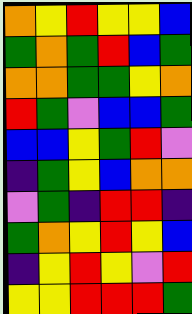[["orange", "yellow", "red", "yellow", "yellow", "blue"], ["green", "orange", "green", "red", "blue", "green"], ["orange", "orange", "green", "green", "yellow", "orange"], ["red", "green", "violet", "blue", "blue", "green"], ["blue", "blue", "yellow", "green", "red", "violet"], ["indigo", "green", "yellow", "blue", "orange", "orange"], ["violet", "green", "indigo", "red", "red", "indigo"], ["green", "orange", "yellow", "red", "yellow", "blue"], ["indigo", "yellow", "red", "yellow", "violet", "red"], ["yellow", "yellow", "red", "red", "red", "green"]]